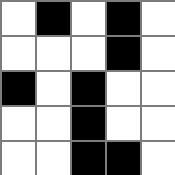[["white", "black", "white", "black", "white"], ["white", "white", "white", "black", "white"], ["black", "white", "black", "white", "white"], ["white", "white", "black", "white", "white"], ["white", "white", "black", "black", "white"]]